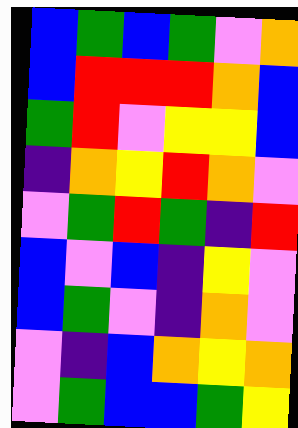[["blue", "green", "blue", "green", "violet", "orange"], ["blue", "red", "red", "red", "orange", "blue"], ["green", "red", "violet", "yellow", "yellow", "blue"], ["indigo", "orange", "yellow", "red", "orange", "violet"], ["violet", "green", "red", "green", "indigo", "red"], ["blue", "violet", "blue", "indigo", "yellow", "violet"], ["blue", "green", "violet", "indigo", "orange", "violet"], ["violet", "indigo", "blue", "orange", "yellow", "orange"], ["violet", "green", "blue", "blue", "green", "yellow"]]